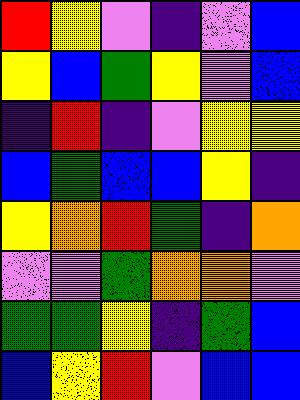[["red", "yellow", "violet", "indigo", "violet", "blue"], ["yellow", "blue", "green", "yellow", "violet", "blue"], ["indigo", "red", "indigo", "violet", "yellow", "yellow"], ["blue", "green", "blue", "blue", "yellow", "indigo"], ["yellow", "orange", "red", "green", "indigo", "orange"], ["violet", "violet", "green", "orange", "orange", "violet"], ["green", "green", "yellow", "indigo", "green", "blue"], ["blue", "yellow", "red", "violet", "blue", "blue"]]